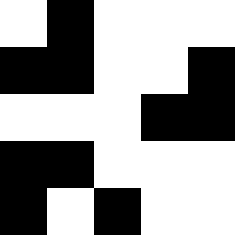[["white", "black", "white", "white", "white"], ["black", "black", "white", "white", "black"], ["white", "white", "white", "black", "black"], ["black", "black", "white", "white", "white"], ["black", "white", "black", "white", "white"]]